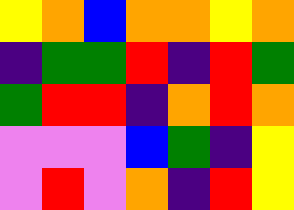[["yellow", "orange", "blue", "orange", "orange", "yellow", "orange"], ["indigo", "green", "green", "red", "indigo", "red", "green"], ["green", "red", "red", "indigo", "orange", "red", "orange"], ["violet", "violet", "violet", "blue", "green", "indigo", "yellow"], ["violet", "red", "violet", "orange", "indigo", "red", "yellow"]]